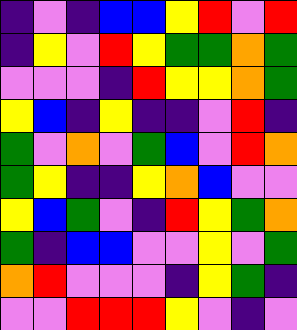[["indigo", "violet", "indigo", "blue", "blue", "yellow", "red", "violet", "red"], ["indigo", "yellow", "violet", "red", "yellow", "green", "green", "orange", "green"], ["violet", "violet", "violet", "indigo", "red", "yellow", "yellow", "orange", "green"], ["yellow", "blue", "indigo", "yellow", "indigo", "indigo", "violet", "red", "indigo"], ["green", "violet", "orange", "violet", "green", "blue", "violet", "red", "orange"], ["green", "yellow", "indigo", "indigo", "yellow", "orange", "blue", "violet", "violet"], ["yellow", "blue", "green", "violet", "indigo", "red", "yellow", "green", "orange"], ["green", "indigo", "blue", "blue", "violet", "violet", "yellow", "violet", "green"], ["orange", "red", "violet", "violet", "violet", "indigo", "yellow", "green", "indigo"], ["violet", "violet", "red", "red", "red", "yellow", "violet", "indigo", "violet"]]